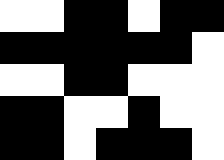[["white", "white", "black", "black", "white", "black", "black"], ["black", "black", "black", "black", "black", "black", "white"], ["white", "white", "black", "black", "white", "white", "white"], ["black", "black", "white", "white", "black", "white", "white"], ["black", "black", "white", "black", "black", "black", "white"]]